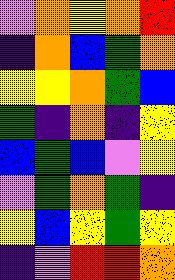[["violet", "orange", "yellow", "orange", "red"], ["indigo", "orange", "blue", "green", "orange"], ["yellow", "yellow", "orange", "green", "blue"], ["green", "indigo", "orange", "indigo", "yellow"], ["blue", "green", "blue", "violet", "yellow"], ["violet", "green", "orange", "green", "indigo"], ["yellow", "blue", "yellow", "green", "yellow"], ["indigo", "violet", "red", "red", "orange"]]